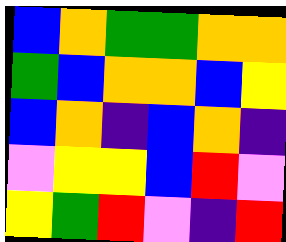[["blue", "orange", "green", "green", "orange", "orange"], ["green", "blue", "orange", "orange", "blue", "yellow"], ["blue", "orange", "indigo", "blue", "orange", "indigo"], ["violet", "yellow", "yellow", "blue", "red", "violet"], ["yellow", "green", "red", "violet", "indigo", "red"]]